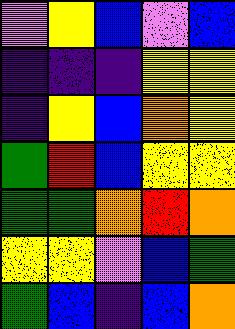[["violet", "yellow", "blue", "violet", "blue"], ["indigo", "indigo", "indigo", "yellow", "yellow"], ["indigo", "yellow", "blue", "orange", "yellow"], ["green", "red", "blue", "yellow", "yellow"], ["green", "green", "orange", "red", "orange"], ["yellow", "yellow", "violet", "blue", "green"], ["green", "blue", "indigo", "blue", "orange"]]